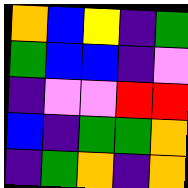[["orange", "blue", "yellow", "indigo", "green"], ["green", "blue", "blue", "indigo", "violet"], ["indigo", "violet", "violet", "red", "red"], ["blue", "indigo", "green", "green", "orange"], ["indigo", "green", "orange", "indigo", "orange"]]